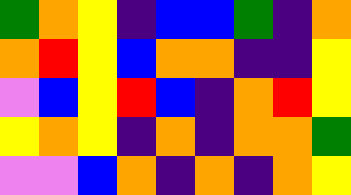[["green", "orange", "yellow", "indigo", "blue", "blue", "green", "indigo", "orange"], ["orange", "red", "yellow", "blue", "orange", "orange", "indigo", "indigo", "yellow"], ["violet", "blue", "yellow", "red", "blue", "indigo", "orange", "red", "yellow"], ["yellow", "orange", "yellow", "indigo", "orange", "indigo", "orange", "orange", "green"], ["violet", "violet", "blue", "orange", "indigo", "orange", "indigo", "orange", "yellow"]]